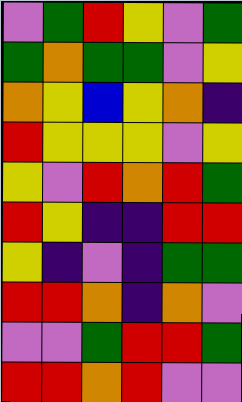[["violet", "green", "red", "yellow", "violet", "green"], ["green", "orange", "green", "green", "violet", "yellow"], ["orange", "yellow", "blue", "yellow", "orange", "indigo"], ["red", "yellow", "yellow", "yellow", "violet", "yellow"], ["yellow", "violet", "red", "orange", "red", "green"], ["red", "yellow", "indigo", "indigo", "red", "red"], ["yellow", "indigo", "violet", "indigo", "green", "green"], ["red", "red", "orange", "indigo", "orange", "violet"], ["violet", "violet", "green", "red", "red", "green"], ["red", "red", "orange", "red", "violet", "violet"]]